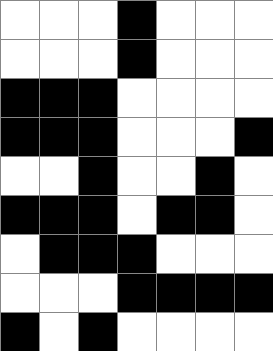[["white", "white", "white", "black", "white", "white", "white"], ["white", "white", "white", "black", "white", "white", "white"], ["black", "black", "black", "white", "white", "white", "white"], ["black", "black", "black", "white", "white", "white", "black"], ["white", "white", "black", "white", "white", "black", "white"], ["black", "black", "black", "white", "black", "black", "white"], ["white", "black", "black", "black", "white", "white", "white"], ["white", "white", "white", "black", "black", "black", "black"], ["black", "white", "black", "white", "white", "white", "white"]]